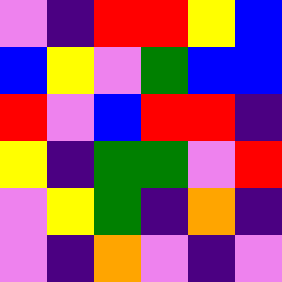[["violet", "indigo", "red", "red", "yellow", "blue"], ["blue", "yellow", "violet", "green", "blue", "blue"], ["red", "violet", "blue", "red", "red", "indigo"], ["yellow", "indigo", "green", "green", "violet", "red"], ["violet", "yellow", "green", "indigo", "orange", "indigo"], ["violet", "indigo", "orange", "violet", "indigo", "violet"]]